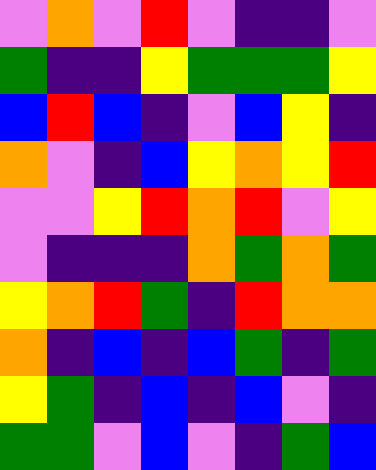[["violet", "orange", "violet", "red", "violet", "indigo", "indigo", "violet"], ["green", "indigo", "indigo", "yellow", "green", "green", "green", "yellow"], ["blue", "red", "blue", "indigo", "violet", "blue", "yellow", "indigo"], ["orange", "violet", "indigo", "blue", "yellow", "orange", "yellow", "red"], ["violet", "violet", "yellow", "red", "orange", "red", "violet", "yellow"], ["violet", "indigo", "indigo", "indigo", "orange", "green", "orange", "green"], ["yellow", "orange", "red", "green", "indigo", "red", "orange", "orange"], ["orange", "indigo", "blue", "indigo", "blue", "green", "indigo", "green"], ["yellow", "green", "indigo", "blue", "indigo", "blue", "violet", "indigo"], ["green", "green", "violet", "blue", "violet", "indigo", "green", "blue"]]